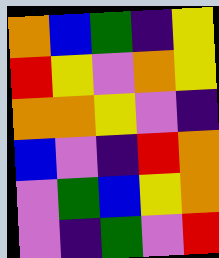[["orange", "blue", "green", "indigo", "yellow"], ["red", "yellow", "violet", "orange", "yellow"], ["orange", "orange", "yellow", "violet", "indigo"], ["blue", "violet", "indigo", "red", "orange"], ["violet", "green", "blue", "yellow", "orange"], ["violet", "indigo", "green", "violet", "red"]]